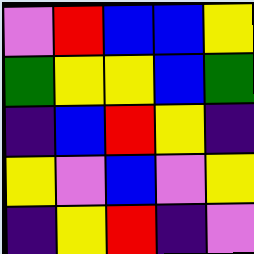[["violet", "red", "blue", "blue", "yellow"], ["green", "yellow", "yellow", "blue", "green"], ["indigo", "blue", "red", "yellow", "indigo"], ["yellow", "violet", "blue", "violet", "yellow"], ["indigo", "yellow", "red", "indigo", "violet"]]